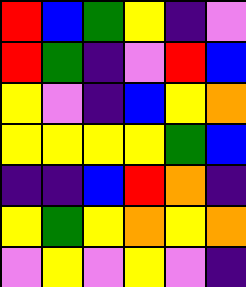[["red", "blue", "green", "yellow", "indigo", "violet"], ["red", "green", "indigo", "violet", "red", "blue"], ["yellow", "violet", "indigo", "blue", "yellow", "orange"], ["yellow", "yellow", "yellow", "yellow", "green", "blue"], ["indigo", "indigo", "blue", "red", "orange", "indigo"], ["yellow", "green", "yellow", "orange", "yellow", "orange"], ["violet", "yellow", "violet", "yellow", "violet", "indigo"]]